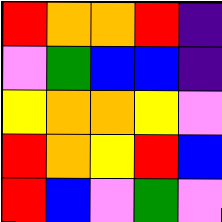[["red", "orange", "orange", "red", "indigo"], ["violet", "green", "blue", "blue", "indigo"], ["yellow", "orange", "orange", "yellow", "violet"], ["red", "orange", "yellow", "red", "blue"], ["red", "blue", "violet", "green", "violet"]]